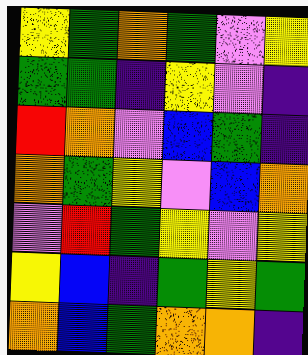[["yellow", "green", "orange", "green", "violet", "yellow"], ["green", "green", "indigo", "yellow", "violet", "indigo"], ["red", "orange", "violet", "blue", "green", "indigo"], ["orange", "green", "yellow", "violet", "blue", "orange"], ["violet", "red", "green", "yellow", "violet", "yellow"], ["yellow", "blue", "indigo", "green", "yellow", "green"], ["orange", "blue", "green", "orange", "orange", "indigo"]]